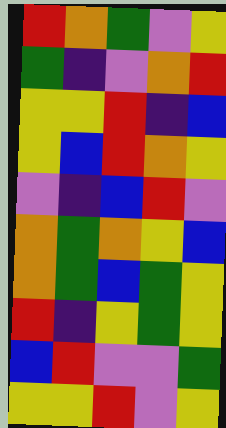[["red", "orange", "green", "violet", "yellow"], ["green", "indigo", "violet", "orange", "red"], ["yellow", "yellow", "red", "indigo", "blue"], ["yellow", "blue", "red", "orange", "yellow"], ["violet", "indigo", "blue", "red", "violet"], ["orange", "green", "orange", "yellow", "blue"], ["orange", "green", "blue", "green", "yellow"], ["red", "indigo", "yellow", "green", "yellow"], ["blue", "red", "violet", "violet", "green"], ["yellow", "yellow", "red", "violet", "yellow"]]